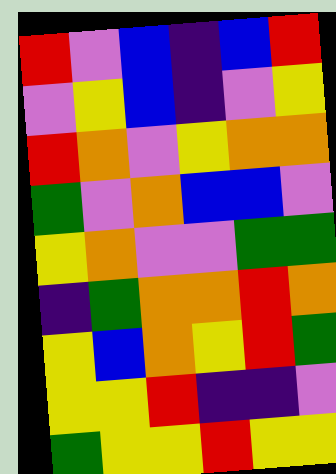[["red", "violet", "blue", "indigo", "blue", "red"], ["violet", "yellow", "blue", "indigo", "violet", "yellow"], ["red", "orange", "violet", "yellow", "orange", "orange"], ["green", "violet", "orange", "blue", "blue", "violet"], ["yellow", "orange", "violet", "violet", "green", "green"], ["indigo", "green", "orange", "orange", "red", "orange"], ["yellow", "blue", "orange", "yellow", "red", "green"], ["yellow", "yellow", "red", "indigo", "indigo", "violet"], ["green", "yellow", "yellow", "red", "yellow", "yellow"]]